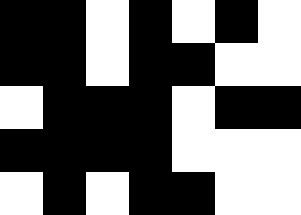[["black", "black", "white", "black", "white", "black", "white"], ["black", "black", "white", "black", "black", "white", "white"], ["white", "black", "black", "black", "white", "black", "black"], ["black", "black", "black", "black", "white", "white", "white"], ["white", "black", "white", "black", "black", "white", "white"]]